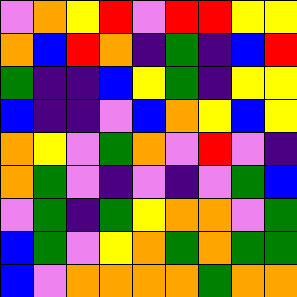[["violet", "orange", "yellow", "red", "violet", "red", "red", "yellow", "yellow"], ["orange", "blue", "red", "orange", "indigo", "green", "indigo", "blue", "red"], ["green", "indigo", "indigo", "blue", "yellow", "green", "indigo", "yellow", "yellow"], ["blue", "indigo", "indigo", "violet", "blue", "orange", "yellow", "blue", "yellow"], ["orange", "yellow", "violet", "green", "orange", "violet", "red", "violet", "indigo"], ["orange", "green", "violet", "indigo", "violet", "indigo", "violet", "green", "blue"], ["violet", "green", "indigo", "green", "yellow", "orange", "orange", "violet", "green"], ["blue", "green", "violet", "yellow", "orange", "green", "orange", "green", "green"], ["blue", "violet", "orange", "orange", "orange", "orange", "green", "orange", "orange"]]